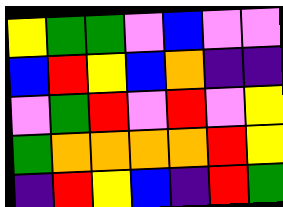[["yellow", "green", "green", "violet", "blue", "violet", "violet"], ["blue", "red", "yellow", "blue", "orange", "indigo", "indigo"], ["violet", "green", "red", "violet", "red", "violet", "yellow"], ["green", "orange", "orange", "orange", "orange", "red", "yellow"], ["indigo", "red", "yellow", "blue", "indigo", "red", "green"]]